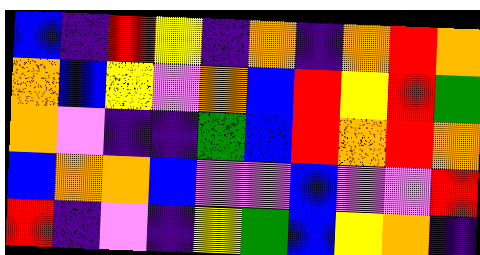[["blue", "indigo", "red", "yellow", "indigo", "orange", "indigo", "orange", "red", "orange"], ["orange", "blue", "yellow", "violet", "orange", "blue", "red", "yellow", "red", "green"], ["orange", "violet", "indigo", "indigo", "green", "blue", "red", "orange", "red", "orange"], ["blue", "orange", "orange", "blue", "violet", "violet", "blue", "violet", "violet", "red"], ["red", "indigo", "violet", "indigo", "yellow", "green", "blue", "yellow", "orange", "indigo"]]